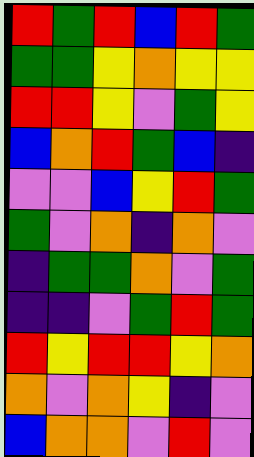[["red", "green", "red", "blue", "red", "green"], ["green", "green", "yellow", "orange", "yellow", "yellow"], ["red", "red", "yellow", "violet", "green", "yellow"], ["blue", "orange", "red", "green", "blue", "indigo"], ["violet", "violet", "blue", "yellow", "red", "green"], ["green", "violet", "orange", "indigo", "orange", "violet"], ["indigo", "green", "green", "orange", "violet", "green"], ["indigo", "indigo", "violet", "green", "red", "green"], ["red", "yellow", "red", "red", "yellow", "orange"], ["orange", "violet", "orange", "yellow", "indigo", "violet"], ["blue", "orange", "orange", "violet", "red", "violet"]]